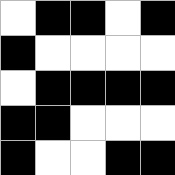[["white", "black", "black", "white", "black"], ["black", "white", "white", "white", "white"], ["white", "black", "black", "black", "black"], ["black", "black", "white", "white", "white"], ["black", "white", "white", "black", "black"]]